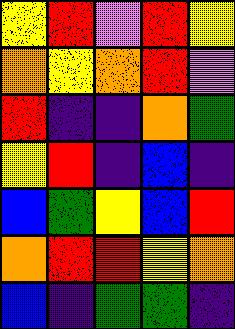[["yellow", "red", "violet", "red", "yellow"], ["orange", "yellow", "orange", "red", "violet"], ["red", "indigo", "indigo", "orange", "green"], ["yellow", "red", "indigo", "blue", "indigo"], ["blue", "green", "yellow", "blue", "red"], ["orange", "red", "red", "yellow", "orange"], ["blue", "indigo", "green", "green", "indigo"]]